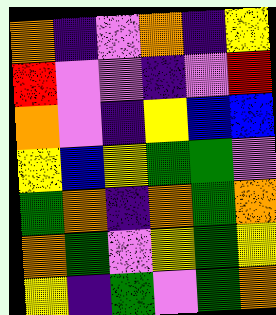[["orange", "indigo", "violet", "orange", "indigo", "yellow"], ["red", "violet", "violet", "indigo", "violet", "red"], ["orange", "violet", "indigo", "yellow", "blue", "blue"], ["yellow", "blue", "yellow", "green", "green", "violet"], ["green", "orange", "indigo", "orange", "green", "orange"], ["orange", "green", "violet", "yellow", "green", "yellow"], ["yellow", "indigo", "green", "violet", "green", "orange"]]